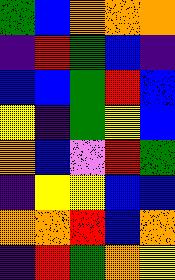[["green", "blue", "orange", "orange", "orange"], ["indigo", "red", "green", "blue", "indigo"], ["blue", "blue", "green", "red", "blue"], ["yellow", "indigo", "green", "yellow", "blue"], ["orange", "blue", "violet", "red", "green"], ["indigo", "yellow", "yellow", "blue", "blue"], ["orange", "orange", "red", "blue", "orange"], ["indigo", "red", "green", "orange", "yellow"]]